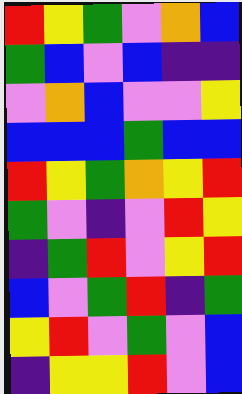[["red", "yellow", "green", "violet", "orange", "blue"], ["green", "blue", "violet", "blue", "indigo", "indigo"], ["violet", "orange", "blue", "violet", "violet", "yellow"], ["blue", "blue", "blue", "green", "blue", "blue"], ["red", "yellow", "green", "orange", "yellow", "red"], ["green", "violet", "indigo", "violet", "red", "yellow"], ["indigo", "green", "red", "violet", "yellow", "red"], ["blue", "violet", "green", "red", "indigo", "green"], ["yellow", "red", "violet", "green", "violet", "blue"], ["indigo", "yellow", "yellow", "red", "violet", "blue"]]